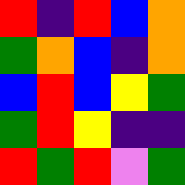[["red", "indigo", "red", "blue", "orange"], ["green", "orange", "blue", "indigo", "orange"], ["blue", "red", "blue", "yellow", "green"], ["green", "red", "yellow", "indigo", "indigo"], ["red", "green", "red", "violet", "green"]]